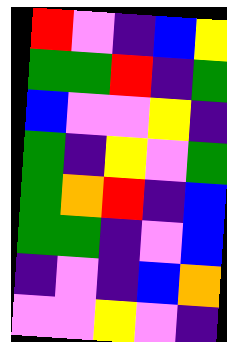[["red", "violet", "indigo", "blue", "yellow"], ["green", "green", "red", "indigo", "green"], ["blue", "violet", "violet", "yellow", "indigo"], ["green", "indigo", "yellow", "violet", "green"], ["green", "orange", "red", "indigo", "blue"], ["green", "green", "indigo", "violet", "blue"], ["indigo", "violet", "indigo", "blue", "orange"], ["violet", "violet", "yellow", "violet", "indigo"]]